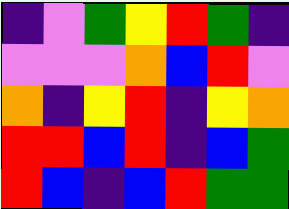[["indigo", "violet", "green", "yellow", "red", "green", "indigo"], ["violet", "violet", "violet", "orange", "blue", "red", "violet"], ["orange", "indigo", "yellow", "red", "indigo", "yellow", "orange"], ["red", "red", "blue", "red", "indigo", "blue", "green"], ["red", "blue", "indigo", "blue", "red", "green", "green"]]